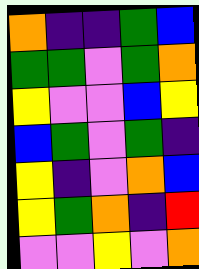[["orange", "indigo", "indigo", "green", "blue"], ["green", "green", "violet", "green", "orange"], ["yellow", "violet", "violet", "blue", "yellow"], ["blue", "green", "violet", "green", "indigo"], ["yellow", "indigo", "violet", "orange", "blue"], ["yellow", "green", "orange", "indigo", "red"], ["violet", "violet", "yellow", "violet", "orange"]]